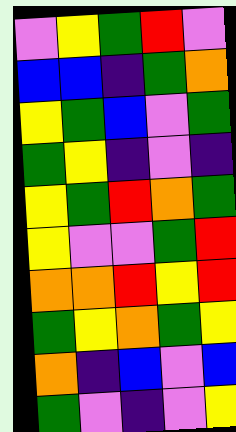[["violet", "yellow", "green", "red", "violet"], ["blue", "blue", "indigo", "green", "orange"], ["yellow", "green", "blue", "violet", "green"], ["green", "yellow", "indigo", "violet", "indigo"], ["yellow", "green", "red", "orange", "green"], ["yellow", "violet", "violet", "green", "red"], ["orange", "orange", "red", "yellow", "red"], ["green", "yellow", "orange", "green", "yellow"], ["orange", "indigo", "blue", "violet", "blue"], ["green", "violet", "indigo", "violet", "yellow"]]